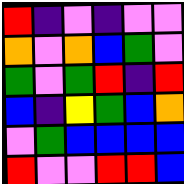[["red", "indigo", "violet", "indigo", "violet", "violet"], ["orange", "violet", "orange", "blue", "green", "violet"], ["green", "violet", "green", "red", "indigo", "red"], ["blue", "indigo", "yellow", "green", "blue", "orange"], ["violet", "green", "blue", "blue", "blue", "blue"], ["red", "violet", "violet", "red", "red", "blue"]]